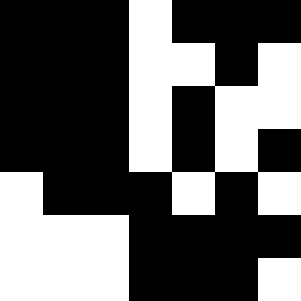[["black", "black", "black", "white", "black", "black", "black"], ["black", "black", "black", "white", "white", "black", "white"], ["black", "black", "black", "white", "black", "white", "white"], ["black", "black", "black", "white", "black", "white", "black"], ["white", "black", "black", "black", "white", "black", "white"], ["white", "white", "white", "black", "black", "black", "black"], ["white", "white", "white", "black", "black", "black", "white"]]